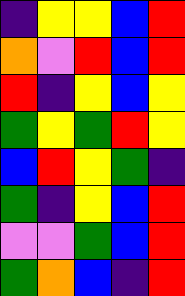[["indigo", "yellow", "yellow", "blue", "red"], ["orange", "violet", "red", "blue", "red"], ["red", "indigo", "yellow", "blue", "yellow"], ["green", "yellow", "green", "red", "yellow"], ["blue", "red", "yellow", "green", "indigo"], ["green", "indigo", "yellow", "blue", "red"], ["violet", "violet", "green", "blue", "red"], ["green", "orange", "blue", "indigo", "red"]]